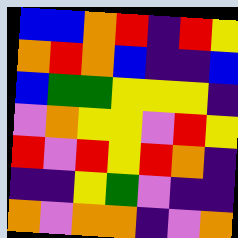[["blue", "blue", "orange", "red", "indigo", "red", "yellow"], ["orange", "red", "orange", "blue", "indigo", "indigo", "blue"], ["blue", "green", "green", "yellow", "yellow", "yellow", "indigo"], ["violet", "orange", "yellow", "yellow", "violet", "red", "yellow"], ["red", "violet", "red", "yellow", "red", "orange", "indigo"], ["indigo", "indigo", "yellow", "green", "violet", "indigo", "indigo"], ["orange", "violet", "orange", "orange", "indigo", "violet", "orange"]]